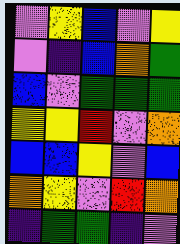[["violet", "yellow", "blue", "violet", "yellow"], ["violet", "indigo", "blue", "orange", "green"], ["blue", "violet", "green", "green", "green"], ["yellow", "yellow", "red", "violet", "orange"], ["blue", "blue", "yellow", "violet", "blue"], ["orange", "yellow", "violet", "red", "orange"], ["indigo", "green", "green", "indigo", "violet"]]